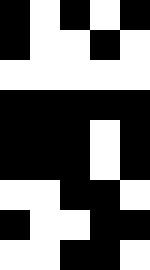[["black", "white", "black", "white", "black"], ["black", "white", "white", "black", "white"], ["white", "white", "white", "white", "white"], ["black", "black", "black", "black", "black"], ["black", "black", "black", "white", "black"], ["black", "black", "black", "white", "black"], ["white", "white", "black", "black", "white"], ["black", "white", "white", "black", "black"], ["white", "white", "black", "black", "white"]]